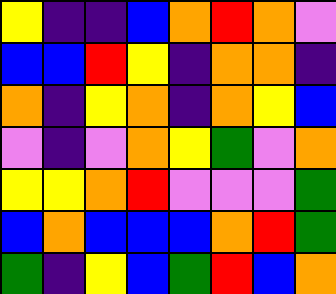[["yellow", "indigo", "indigo", "blue", "orange", "red", "orange", "violet"], ["blue", "blue", "red", "yellow", "indigo", "orange", "orange", "indigo"], ["orange", "indigo", "yellow", "orange", "indigo", "orange", "yellow", "blue"], ["violet", "indigo", "violet", "orange", "yellow", "green", "violet", "orange"], ["yellow", "yellow", "orange", "red", "violet", "violet", "violet", "green"], ["blue", "orange", "blue", "blue", "blue", "orange", "red", "green"], ["green", "indigo", "yellow", "blue", "green", "red", "blue", "orange"]]